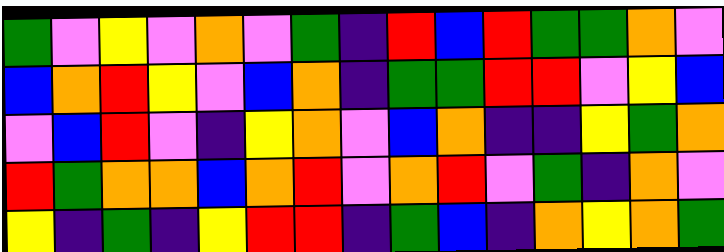[["green", "violet", "yellow", "violet", "orange", "violet", "green", "indigo", "red", "blue", "red", "green", "green", "orange", "violet"], ["blue", "orange", "red", "yellow", "violet", "blue", "orange", "indigo", "green", "green", "red", "red", "violet", "yellow", "blue"], ["violet", "blue", "red", "violet", "indigo", "yellow", "orange", "violet", "blue", "orange", "indigo", "indigo", "yellow", "green", "orange"], ["red", "green", "orange", "orange", "blue", "orange", "red", "violet", "orange", "red", "violet", "green", "indigo", "orange", "violet"], ["yellow", "indigo", "green", "indigo", "yellow", "red", "red", "indigo", "green", "blue", "indigo", "orange", "yellow", "orange", "green"]]